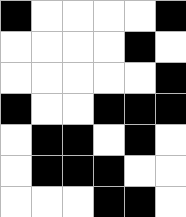[["black", "white", "white", "white", "white", "black"], ["white", "white", "white", "white", "black", "white"], ["white", "white", "white", "white", "white", "black"], ["black", "white", "white", "black", "black", "black"], ["white", "black", "black", "white", "black", "white"], ["white", "black", "black", "black", "white", "white"], ["white", "white", "white", "black", "black", "white"]]